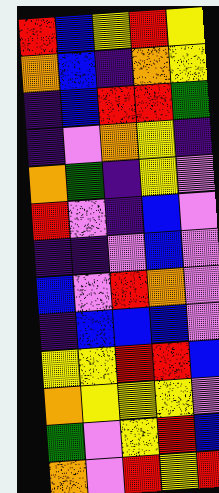[["red", "blue", "yellow", "red", "yellow"], ["orange", "blue", "indigo", "orange", "yellow"], ["indigo", "blue", "red", "red", "green"], ["indigo", "violet", "orange", "yellow", "indigo"], ["orange", "green", "indigo", "yellow", "violet"], ["red", "violet", "indigo", "blue", "violet"], ["indigo", "indigo", "violet", "blue", "violet"], ["blue", "violet", "red", "orange", "violet"], ["indigo", "blue", "blue", "blue", "violet"], ["yellow", "yellow", "red", "red", "blue"], ["orange", "yellow", "yellow", "yellow", "violet"], ["green", "violet", "yellow", "red", "blue"], ["orange", "violet", "red", "yellow", "red"]]